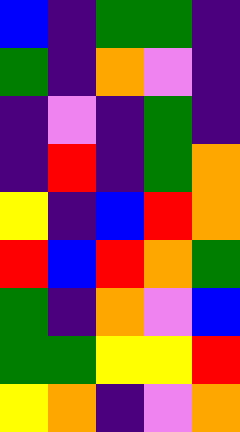[["blue", "indigo", "green", "green", "indigo"], ["green", "indigo", "orange", "violet", "indigo"], ["indigo", "violet", "indigo", "green", "indigo"], ["indigo", "red", "indigo", "green", "orange"], ["yellow", "indigo", "blue", "red", "orange"], ["red", "blue", "red", "orange", "green"], ["green", "indigo", "orange", "violet", "blue"], ["green", "green", "yellow", "yellow", "red"], ["yellow", "orange", "indigo", "violet", "orange"]]